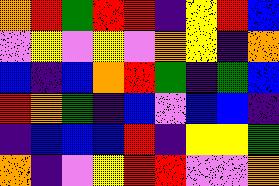[["orange", "red", "green", "red", "red", "indigo", "yellow", "red", "blue"], ["violet", "yellow", "violet", "yellow", "violet", "orange", "yellow", "indigo", "orange"], ["blue", "indigo", "blue", "orange", "red", "green", "indigo", "green", "blue"], ["red", "orange", "green", "indigo", "blue", "violet", "blue", "blue", "indigo"], ["indigo", "blue", "blue", "blue", "red", "indigo", "yellow", "yellow", "green"], ["orange", "indigo", "violet", "yellow", "red", "red", "violet", "violet", "orange"]]